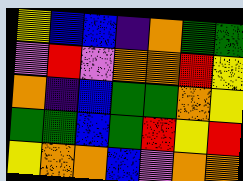[["yellow", "blue", "blue", "indigo", "orange", "green", "green"], ["violet", "red", "violet", "orange", "orange", "red", "yellow"], ["orange", "indigo", "blue", "green", "green", "orange", "yellow"], ["green", "green", "blue", "green", "red", "yellow", "red"], ["yellow", "orange", "orange", "blue", "violet", "orange", "orange"]]